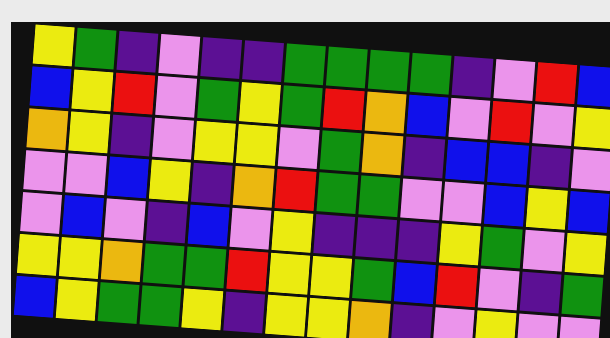[["yellow", "green", "indigo", "violet", "indigo", "indigo", "green", "green", "green", "green", "indigo", "violet", "red", "blue"], ["blue", "yellow", "red", "violet", "green", "yellow", "green", "red", "orange", "blue", "violet", "red", "violet", "yellow"], ["orange", "yellow", "indigo", "violet", "yellow", "yellow", "violet", "green", "orange", "indigo", "blue", "blue", "indigo", "violet"], ["violet", "violet", "blue", "yellow", "indigo", "orange", "red", "green", "green", "violet", "violet", "blue", "yellow", "blue"], ["violet", "blue", "violet", "indigo", "blue", "violet", "yellow", "indigo", "indigo", "indigo", "yellow", "green", "violet", "yellow"], ["yellow", "yellow", "orange", "green", "green", "red", "yellow", "yellow", "green", "blue", "red", "violet", "indigo", "green"], ["blue", "yellow", "green", "green", "yellow", "indigo", "yellow", "yellow", "orange", "indigo", "violet", "yellow", "violet", "violet"]]